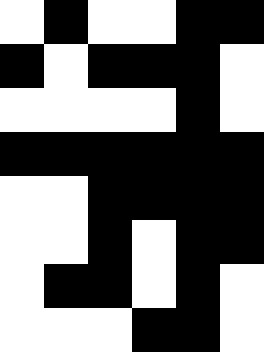[["white", "black", "white", "white", "black", "black"], ["black", "white", "black", "black", "black", "white"], ["white", "white", "white", "white", "black", "white"], ["black", "black", "black", "black", "black", "black"], ["white", "white", "black", "black", "black", "black"], ["white", "white", "black", "white", "black", "black"], ["white", "black", "black", "white", "black", "white"], ["white", "white", "white", "black", "black", "white"]]